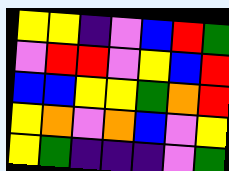[["yellow", "yellow", "indigo", "violet", "blue", "red", "green"], ["violet", "red", "red", "violet", "yellow", "blue", "red"], ["blue", "blue", "yellow", "yellow", "green", "orange", "red"], ["yellow", "orange", "violet", "orange", "blue", "violet", "yellow"], ["yellow", "green", "indigo", "indigo", "indigo", "violet", "green"]]